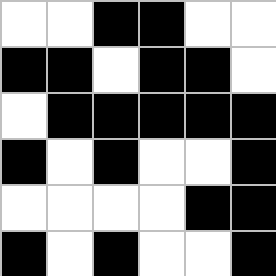[["white", "white", "black", "black", "white", "white"], ["black", "black", "white", "black", "black", "white"], ["white", "black", "black", "black", "black", "black"], ["black", "white", "black", "white", "white", "black"], ["white", "white", "white", "white", "black", "black"], ["black", "white", "black", "white", "white", "black"]]